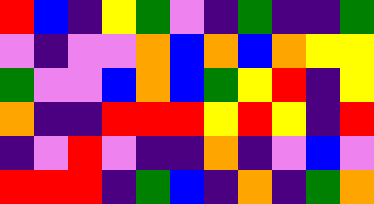[["red", "blue", "indigo", "yellow", "green", "violet", "indigo", "green", "indigo", "indigo", "green"], ["violet", "indigo", "violet", "violet", "orange", "blue", "orange", "blue", "orange", "yellow", "yellow"], ["green", "violet", "violet", "blue", "orange", "blue", "green", "yellow", "red", "indigo", "yellow"], ["orange", "indigo", "indigo", "red", "red", "red", "yellow", "red", "yellow", "indigo", "red"], ["indigo", "violet", "red", "violet", "indigo", "indigo", "orange", "indigo", "violet", "blue", "violet"], ["red", "red", "red", "indigo", "green", "blue", "indigo", "orange", "indigo", "green", "orange"]]